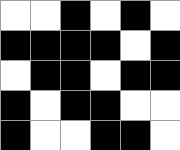[["white", "white", "black", "white", "black", "white"], ["black", "black", "black", "black", "white", "black"], ["white", "black", "black", "white", "black", "black"], ["black", "white", "black", "black", "white", "white"], ["black", "white", "white", "black", "black", "white"]]